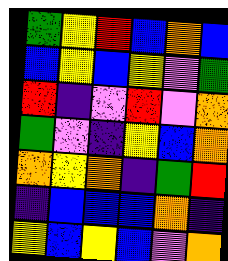[["green", "yellow", "red", "blue", "orange", "blue"], ["blue", "yellow", "blue", "yellow", "violet", "green"], ["red", "indigo", "violet", "red", "violet", "orange"], ["green", "violet", "indigo", "yellow", "blue", "orange"], ["orange", "yellow", "orange", "indigo", "green", "red"], ["indigo", "blue", "blue", "blue", "orange", "indigo"], ["yellow", "blue", "yellow", "blue", "violet", "orange"]]